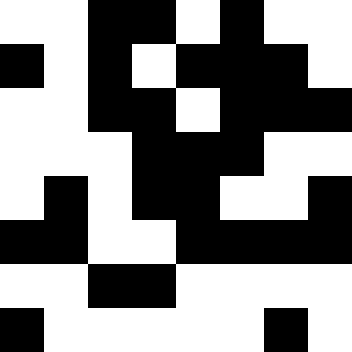[["white", "white", "black", "black", "white", "black", "white", "white"], ["black", "white", "black", "white", "black", "black", "black", "white"], ["white", "white", "black", "black", "white", "black", "black", "black"], ["white", "white", "white", "black", "black", "black", "white", "white"], ["white", "black", "white", "black", "black", "white", "white", "black"], ["black", "black", "white", "white", "black", "black", "black", "black"], ["white", "white", "black", "black", "white", "white", "white", "white"], ["black", "white", "white", "white", "white", "white", "black", "white"]]